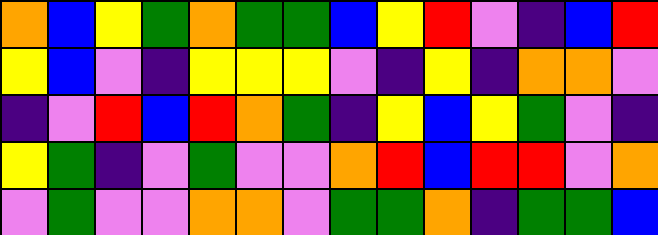[["orange", "blue", "yellow", "green", "orange", "green", "green", "blue", "yellow", "red", "violet", "indigo", "blue", "red"], ["yellow", "blue", "violet", "indigo", "yellow", "yellow", "yellow", "violet", "indigo", "yellow", "indigo", "orange", "orange", "violet"], ["indigo", "violet", "red", "blue", "red", "orange", "green", "indigo", "yellow", "blue", "yellow", "green", "violet", "indigo"], ["yellow", "green", "indigo", "violet", "green", "violet", "violet", "orange", "red", "blue", "red", "red", "violet", "orange"], ["violet", "green", "violet", "violet", "orange", "orange", "violet", "green", "green", "orange", "indigo", "green", "green", "blue"]]